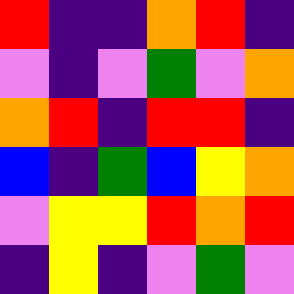[["red", "indigo", "indigo", "orange", "red", "indigo"], ["violet", "indigo", "violet", "green", "violet", "orange"], ["orange", "red", "indigo", "red", "red", "indigo"], ["blue", "indigo", "green", "blue", "yellow", "orange"], ["violet", "yellow", "yellow", "red", "orange", "red"], ["indigo", "yellow", "indigo", "violet", "green", "violet"]]